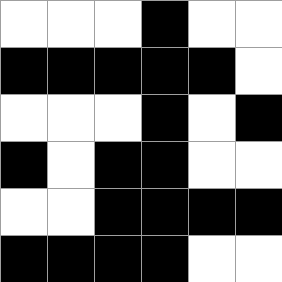[["white", "white", "white", "black", "white", "white"], ["black", "black", "black", "black", "black", "white"], ["white", "white", "white", "black", "white", "black"], ["black", "white", "black", "black", "white", "white"], ["white", "white", "black", "black", "black", "black"], ["black", "black", "black", "black", "white", "white"]]